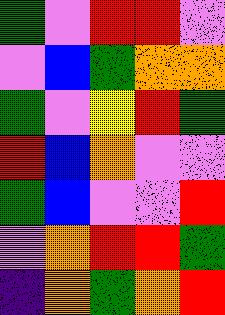[["green", "violet", "red", "red", "violet"], ["violet", "blue", "green", "orange", "orange"], ["green", "violet", "yellow", "red", "green"], ["red", "blue", "orange", "violet", "violet"], ["green", "blue", "violet", "violet", "red"], ["violet", "orange", "red", "red", "green"], ["indigo", "orange", "green", "orange", "red"]]